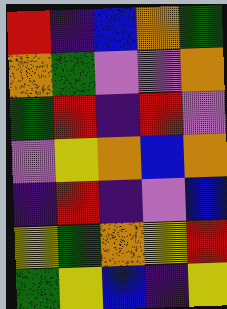[["red", "indigo", "blue", "orange", "green"], ["orange", "green", "violet", "violet", "orange"], ["green", "red", "indigo", "red", "violet"], ["violet", "yellow", "orange", "blue", "orange"], ["indigo", "red", "indigo", "violet", "blue"], ["yellow", "green", "orange", "yellow", "red"], ["green", "yellow", "blue", "indigo", "yellow"]]